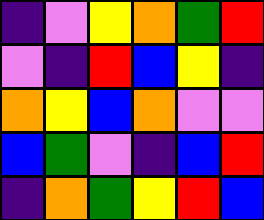[["indigo", "violet", "yellow", "orange", "green", "red"], ["violet", "indigo", "red", "blue", "yellow", "indigo"], ["orange", "yellow", "blue", "orange", "violet", "violet"], ["blue", "green", "violet", "indigo", "blue", "red"], ["indigo", "orange", "green", "yellow", "red", "blue"]]